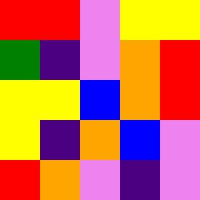[["red", "red", "violet", "yellow", "yellow"], ["green", "indigo", "violet", "orange", "red"], ["yellow", "yellow", "blue", "orange", "red"], ["yellow", "indigo", "orange", "blue", "violet"], ["red", "orange", "violet", "indigo", "violet"]]